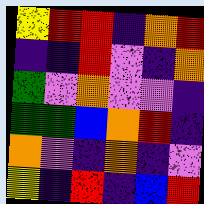[["yellow", "red", "red", "indigo", "orange", "red"], ["indigo", "indigo", "red", "violet", "indigo", "orange"], ["green", "violet", "orange", "violet", "violet", "indigo"], ["green", "green", "blue", "orange", "red", "indigo"], ["orange", "violet", "indigo", "orange", "indigo", "violet"], ["yellow", "indigo", "red", "indigo", "blue", "red"]]